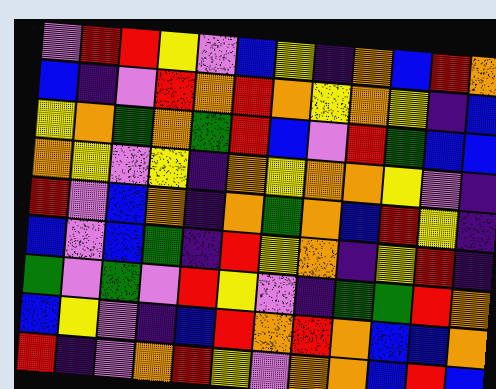[["violet", "red", "red", "yellow", "violet", "blue", "yellow", "indigo", "orange", "blue", "red", "orange"], ["blue", "indigo", "violet", "red", "orange", "red", "orange", "yellow", "orange", "yellow", "indigo", "blue"], ["yellow", "orange", "green", "orange", "green", "red", "blue", "violet", "red", "green", "blue", "blue"], ["orange", "yellow", "violet", "yellow", "indigo", "orange", "yellow", "orange", "orange", "yellow", "violet", "indigo"], ["red", "violet", "blue", "orange", "indigo", "orange", "green", "orange", "blue", "red", "yellow", "indigo"], ["blue", "violet", "blue", "green", "indigo", "red", "yellow", "orange", "indigo", "yellow", "red", "indigo"], ["green", "violet", "green", "violet", "red", "yellow", "violet", "indigo", "green", "green", "red", "orange"], ["blue", "yellow", "violet", "indigo", "blue", "red", "orange", "red", "orange", "blue", "blue", "orange"], ["red", "indigo", "violet", "orange", "red", "yellow", "violet", "orange", "orange", "blue", "red", "blue"]]